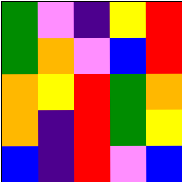[["green", "violet", "indigo", "yellow", "red"], ["green", "orange", "violet", "blue", "red"], ["orange", "yellow", "red", "green", "orange"], ["orange", "indigo", "red", "green", "yellow"], ["blue", "indigo", "red", "violet", "blue"]]